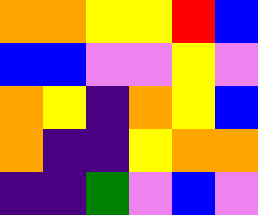[["orange", "orange", "yellow", "yellow", "red", "blue"], ["blue", "blue", "violet", "violet", "yellow", "violet"], ["orange", "yellow", "indigo", "orange", "yellow", "blue"], ["orange", "indigo", "indigo", "yellow", "orange", "orange"], ["indigo", "indigo", "green", "violet", "blue", "violet"]]